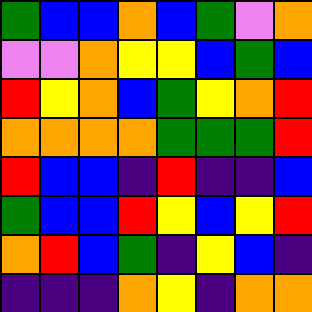[["green", "blue", "blue", "orange", "blue", "green", "violet", "orange"], ["violet", "violet", "orange", "yellow", "yellow", "blue", "green", "blue"], ["red", "yellow", "orange", "blue", "green", "yellow", "orange", "red"], ["orange", "orange", "orange", "orange", "green", "green", "green", "red"], ["red", "blue", "blue", "indigo", "red", "indigo", "indigo", "blue"], ["green", "blue", "blue", "red", "yellow", "blue", "yellow", "red"], ["orange", "red", "blue", "green", "indigo", "yellow", "blue", "indigo"], ["indigo", "indigo", "indigo", "orange", "yellow", "indigo", "orange", "orange"]]